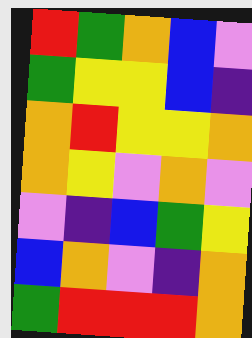[["red", "green", "orange", "blue", "violet"], ["green", "yellow", "yellow", "blue", "indigo"], ["orange", "red", "yellow", "yellow", "orange"], ["orange", "yellow", "violet", "orange", "violet"], ["violet", "indigo", "blue", "green", "yellow"], ["blue", "orange", "violet", "indigo", "orange"], ["green", "red", "red", "red", "orange"]]